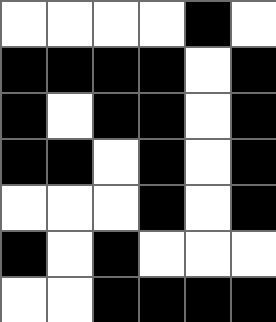[["white", "white", "white", "white", "black", "white"], ["black", "black", "black", "black", "white", "black"], ["black", "white", "black", "black", "white", "black"], ["black", "black", "white", "black", "white", "black"], ["white", "white", "white", "black", "white", "black"], ["black", "white", "black", "white", "white", "white"], ["white", "white", "black", "black", "black", "black"]]